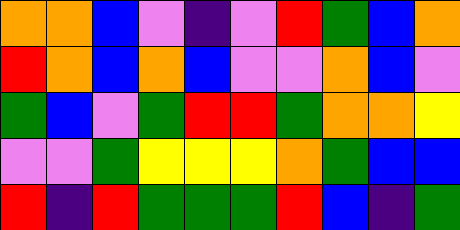[["orange", "orange", "blue", "violet", "indigo", "violet", "red", "green", "blue", "orange"], ["red", "orange", "blue", "orange", "blue", "violet", "violet", "orange", "blue", "violet"], ["green", "blue", "violet", "green", "red", "red", "green", "orange", "orange", "yellow"], ["violet", "violet", "green", "yellow", "yellow", "yellow", "orange", "green", "blue", "blue"], ["red", "indigo", "red", "green", "green", "green", "red", "blue", "indigo", "green"]]